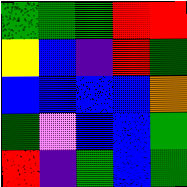[["green", "green", "green", "red", "red"], ["yellow", "blue", "indigo", "red", "green"], ["blue", "blue", "blue", "blue", "orange"], ["green", "violet", "blue", "blue", "green"], ["red", "indigo", "green", "blue", "green"]]